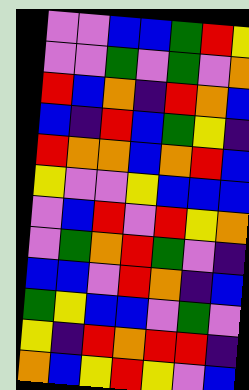[["violet", "violet", "blue", "blue", "green", "red", "yellow"], ["violet", "violet", "green", "violet", "green", "violet", "orange"], ["red", "blue", "orange", "indigo", "red", "orange", "blue"], ["blue", "indigo", "red", "blue", "green", "yellow", "indigo"], ["red", "orange", "orange", "blue", "orange", "red", "blue"], ["yellow", "violet", "violet", "yellow", "blue", "blue", "blue"], ["violet", "blue", "red", "violet", "red", "yellow", "orange"], ["violet", "green", "orange", "red", "green", "violet", "indigo"], ["blue", "blue", "violet", "red", "orange", "indigo", "blue"], ["green", "yellow", "blue", "blue", "violet", "green", "violet"], ["yellow", "indigo", "red", "orange", "red", "red", "indigo"], ["orange", "blue", "yellow", "red", "yellow", "violet", "blue"]]